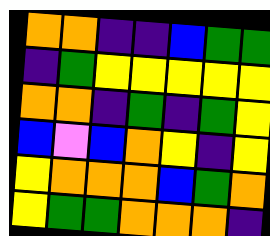[["orange", "orange", "indigo", "indigo", "blue", "green", "green"], ["indigo", "green", "yellow", "yellow", "yellow", "yellow", "yellow"], ["orange", "orange", "indigo", "green", "indigo", "green", "yellow"], ["blue", "violet", "blue", "orange", "yellow", "indigo", "yellow"], ["yellow", "orange", "orange", "orange", "blue", "green", "orange"], ["yellow", "green", "green", "orange", "orange", "orange", "indigo"]]